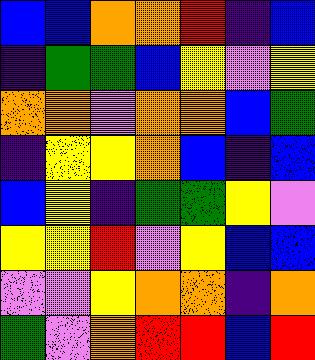[["blue", "blue", "orange", "orange", "red", "indigo", "blue"], ["indigo", "green", "green", "blue", "yellow", "violet", "yellow"], ["orange", "orange", "violet", "orange", "orange", "blue", "green"], ["indigo", "yellow", "yellow", "orange", "blue", "indigo", "blue"], ["blue", "yellow", "indigo", "green", "green", "yellow", "violet"], ["yellow", "yellow", "red", "violet", "yellow", "blue", "blue"], ["violet", "violet", "yellow", "orange", "orange", "indigo", "orange"], ["green", "violet", "orange", "red", "red", "blue", "red"]]